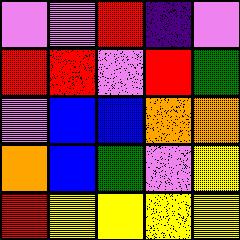[["violet", "violet", "red", "indigo", "violet"], ["red", "red", "violet", "red", "green"], ["violet", "blue", "blue", "orange", "orange"], ["orange", "blue", "green", "violet", "yellow"], ["red", "yellow", "yellow", "yellow", "yellow"]]